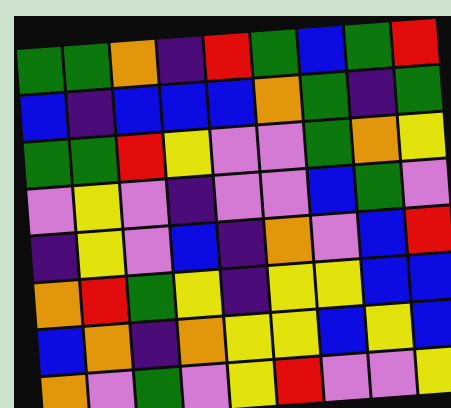[["green", "green", "orange", "indigo", "red", "green", "blue", "green", "red"], ["blue", "indigo", "blue", "blue", "blue", "orange", "green", "indigo", "green"], ["green", "green", "red", "yellow", "violet", "violet", "green", "orange", "yellow"], ["violet", "yellow", "violet", "indigo", "violet", "violet", "blue", "green", "violet"], ["indigo", "yellow", "violet", "blue", "indigo", "orange", "violet", "blue", "red"], ["orange", "red", "green", "yellow", "indigo", "yellow", "yellow", "blue", "blue"], ["blue", "orange", "indigo", "orange", "yellow", "yellow", "blue", "yellow", "blue"], ["orange", "violet", "green", "violet", "yellow", "red", "violet", "violet", "yellow"]]